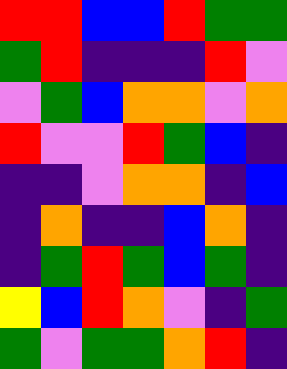[["red", "red", "blue", "blue", "red", "green", "green"], ["green", "red", "indigo", "indigo", "indigo", "red", "violet"], ["violet", "green", "blue", "orange", "orange", "violet", "orange"], ["red", "violet", "violet", "red", "green", "blue", "indigo"], ["indigo", "indigo", "violet", "orange", "orange", "indigo", "blue"], ["indigo", "orange", "indigo", "indigo", "blue", "orange", "indigo"], ["indigo", "green", "red", "green", "blue", "green", "indigo"], ["yellow", "blue", "red", "orange", "violet", "indigo", "green"], ["green", "violet", "green", "green", "orange", "red", "indigo"]]